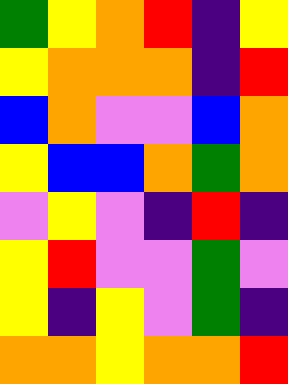[["green", "yellow", "orange", "red", "indigo", "yellow"], ["yellow", "orange", "orange", "orange", "indigo", "red"], ["blue", "orange", "violet", "violet", "blue", "orange"], ["yellow", "blue", "blue", "orange", "green", "orange"], ["violet", "yellow", "violet", "indigo", "red", "indigo"], ["yellow", "red", "violet", "violet", "green", "violet"], ["yellow", "indigo", "yellow", "violet", "green", "indigo"], ["orange", "orange", "yellow", "orange", "orange", "red"]]